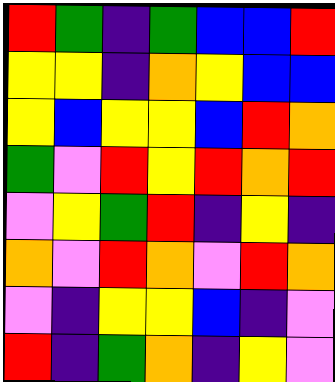[["red", "green", "indigo", "green", "blue", "blue", "red"], ["yellow", "yellow", "indigo", "orange", "yellow", "blue", "blue"], ["yellow", "blue", "yellow", "yellow", "blue", "red", "orange"], ["green", "violet", "red", "yellow", "red", "orange", "red"], ["violet", "yellow", "green", "red", "indigo", "yellow", "indigo"], ["orange", "violet", "red", "orange", "violet", "red", "orange"], ["violet", "indigo", "yellow", "yellow", "blue", "indigo", "violet"], ["red", "indigo", "green", "orange", "indigo", "yellow", "violet"]]